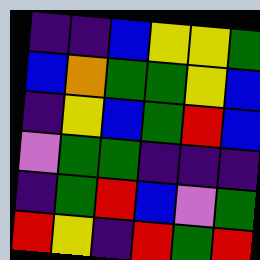[["indigo", "indigo", "blue", "yellow", "yellow", "green"], ["blue", "orange", "green", "green", "yellow", "blue"], ["indigo", "yellow", "blue", "green", "red", "blue"], ["violet", "green", "green", "indigo", "indigo", "indigo"], ["indigo", "green", "red", "blue", "violet", "green"], ["red", "yellow", "indigo", "red", "green", "red"]]